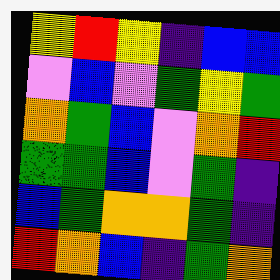[["yellow", "red", "yellow", "indigo", "blue", "blue"], ["violet", "blue", "violet", "green", "yellow", "green"], ["orange", "green", "blue", "violet", "orange", "red"], ["green", "green", "blue", "violet", "green", "indigo"], ["blue", "green", "orange", "orange", "green", "indigo"], ["red", "orange", "blue", "indigo", "green", "orange"]]